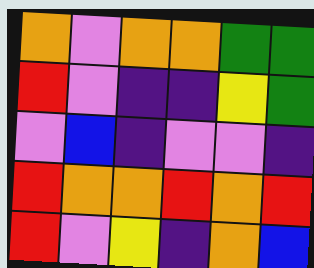[["orange", "violet", "orange", "orange", "green", "green"], ["red", "violet", "indigo", "indigo", "yellow", "green"], ["violet", "blue", "indigo", "violet", "violet", "indigo"], ["red", "orange", "orange", "red", "orange", "red"], ["red", "violet", "yellow", "indigo", "orange", "blue"]]